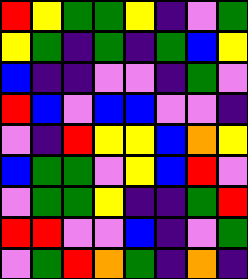[["red", "yellow", "green", "green", "yellow", "indigo", "violet", "green"], ["yellow", "green", "indigo", "green", "indigo", "green", "blue", "yellow"], ["blue", "indigo", "indigo", "violet", "violet", "indigo", "green", "violet"], ["red", "blue", "violet", "blue", "blue", "violet", "violet", "indigo"], ["violet", "indigo", "red", "yellow", "yellow", "blue", "orange", "yellow"], ["blue", "green", "green", "violet", "yellow", "blue", "red", "violet"], ["violet", "green", "green", "yellow", "indigo", "indigo", "green", "red"], ["red", "red", "violet", "violet", "blue", "indigo", "violet", "green"], ["violet", "green", "red", "orange", "green", "indigo", "orange", "indigo"]]